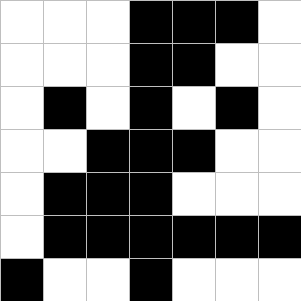[["white", "white", "white", "black", "black", "black", "white"], ["white", "white", "white", "black", "black", "white", "white"], ["white", "black", "white", "black", "white", "black", "white"], ["white", "white", "black", "black", "black", "white", "white"], ["white", "black", "black", "black", "white", "white", "white"], ["white", "black", "black", "black", "black", "black", "black"], ["black", "white", "white", "black", "white", "white", "white"]]